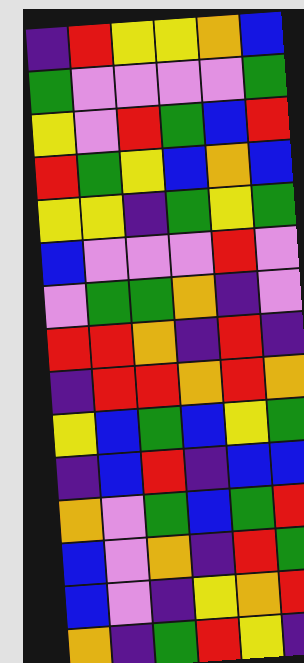[["indigo", "red", "yellow", "yellow", "orange", "blue"], ["green", "violet", "violet", "violet", "violet", "green"], ["yellow", "violet", "red", "green", "blue", "red"], ["red", "green", "yellow", "blue", "orange", "blue"], ["yellow", "yellow", "indigo", "green", "yellow", "green"], ["blue", "violet", "violet", "violet", "red", "violet"], ["violet", "green", "green", "orange", "indigo", "violet"], ["red", "red", "orange", "indigo", "red", "indigo"], ["indigo", "red", "red", "orange", "red", "orange"], ["yellow", "blue", "green", "blue", "yellow", "green"], ["indigo", "blue", "red", "indigo", "blue", "blue"], ["orange", "violet", "green", "blue", "green", "red"], ["blue", "violet", "orange", "indigo", "red", "green"], ["blue", "violet", "indigo", "yellow", "orange", "red"], ["orange", "indigo", "green", "red", "yellow", "indigo"]]